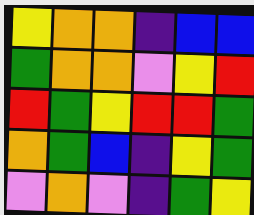[["yellow", "orange", "orange", "indigo", "blue", "blue"], ["green", "orange", "orange", "violet", "yellow", "red"], ["red", "green", "yellow", "red", "red", "green"], ["orange", "green", "blue", "indigo", "yellow", "green"], ["violet", "orange", "violet", "indigo", "green", "yellow"]]